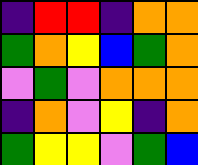[["indigo", "red", "red", "indigo", "orange", "orange"], ["green", "orange", "yellow", "blue", "green", "orange"], ["violet", "green", "violet", "orange", "orange", "orange"], ["indigo", "orange", "violet", "yellow", "indigo", "orange"], ["green", "yellow", "yellow", "violet", "green", "blue"]]